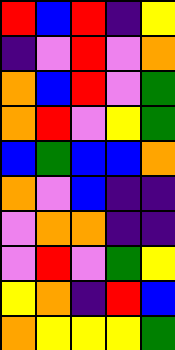[["red", "blue", "red", "indigo", "yellow"], ["indigo", "violet", "red", "violet", "orange"], ["orange", "blue", "red", "violet", "green"], ["orange", "red", "violet", "yellow", "green"], ["blue", "green", "blue", "blue", "orange"], ["orange", "violet", "blue", "indigo", "indigo"], ["violet", "orange", "orange", "indigo", "indigo"], ["violet", "red", "violet", "green", "yellow"], ["yellow", "orange", "indigo", "red", "blue"], ["orange", "yellow", "yellow", "yellow", "green"]]